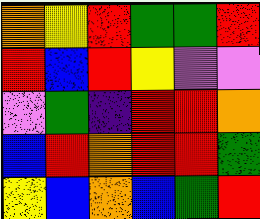[["orange", "yellow", "red", "green", "green", "red"], ["red", "blue", "red", "yellow", "violet", "violet"], ["violet", "green", "indigo", "red", "red", "orange"], ["blue", "red", "orange", "red", "red", "green"], ["yellow", "blue", "orange", "blue", "green", "red"]]